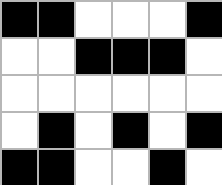[["black", "black", "white", "white", "white", "black"], ["white", "white", "black", "black", "black", "white"], ["white", "white", "white", "white", "white", "white"], ["white", "black", "white", "black", "white", "black"], ["black", "black", "white", "white", "black", "white"]]